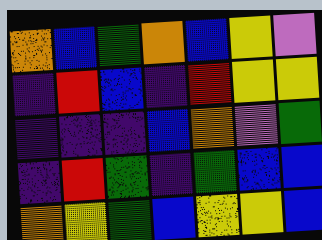[["orange", "blue", "green", "orange", "blue", "yellow", "violet"], ["indigo", "red", "blue", "indigo", "red", "yellow", "yellow"], ["indigo", "indigo", "indigo", "blue", "orange", "violet", "green"], ["indigo", "red", "green", "indigo", "green", "blue", "blue"], ["orange", "yellow", "green", "blue", "yellow", "yellow", "blue"]]